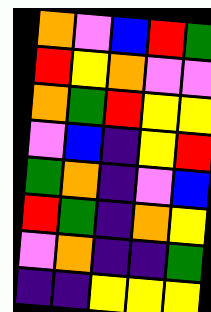[["orange", "violet", "blue", "red", "green"], ["red", "yellow", "orange", "violet", "violet"], ["orange", "green", "red", "yellow", "yellow"], ["violet", "blue", "indigo", "yellow", "red"], ["green", "orange", "indigo", "violet", "blue"], ["red", "green", "indigo", "orange", "yellow"], ["violet", "orange", "indigo", "indigo", "green"], ["indigo", "indigo", "yellow", "yellow", "yellow"]]